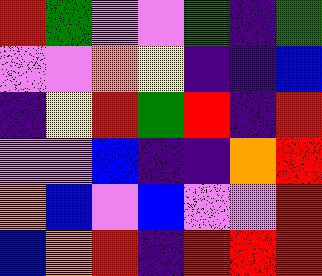[["red", "green", "violet", "violet", "green", "indigo", "green"], ["violet", "violet", "orange", "yellow", "indigo", "indigo", "blue"], ["indigo", "yellow", "red", "green", "red", "indigo", "red"], ["violet", "violet", "blue", "indigo", "indigo", "orange", "red"], ["orange", "blue", "violet", "blue", "violet", "violet", "red"], ["blue", "orange", "red", "indigo", "red", "red", "red"]]